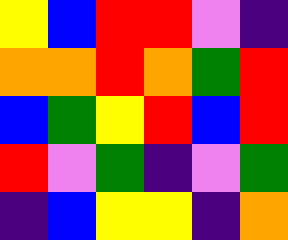[["yellow", "blue", "red", "red", "violet", "indigo"], ["orange", "orange", "red", "orange", "green", "red"], ["blue", "green", "yellow", "red", "blue", "red"], ["red", "violet", "green", "indigo", "violet", "green"], ["indigo", "blue", "yellow", "yellow", "indigo", "orange"]]